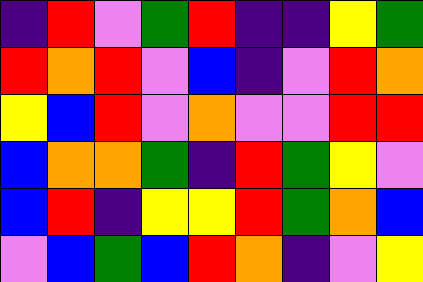[["indigo", "red", "violet", "green", "red", "indigo", "indigo", "yellow", "green"], ["red", "orange", "red", "violet", "blue", "indigo", "violet", "red", "orange"], ["yellow", "blue", "red", "violet", "orange", "violet", "violet", "red", "red"], ["blue", "orange", "orange", "green", "indigo", "red", "green", "yellow", "violet"], ["blue", "red", "indigo", "yellow", "yellow", "red", "green", "orange", "blue"], ["violet", "blue", "green", "blue", "red", "orange", "indigo", "violet", "yellow"]]